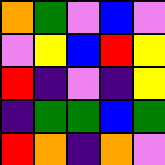[["orange", "green", "violet", "blue", "violet"], ["violet", "yellow", "blue", "red", "yellow"], ["red", "indigo", "violet", "indigo", "yellow"], ["indigo", "green", "green", "blue", "green"], ["red", "orange", "indigo", "orange", "violet"]]